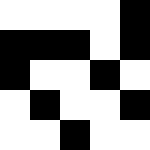[["white", "white", "white", "white", "black"], ["black", "black", "black", "white", "black"], ["black", "white", "white", "black", "white"], ["white", "black", "white", "white", "black"], ["white", "white", "black", "white", "white"]]